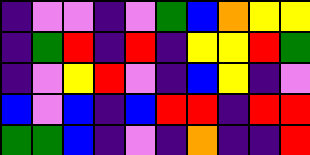[["indigo", "violet", "violet", "indigo", "violet", "green", "blue", "orange", "yellow", "yellow"], ["indigo", "green", "red", "indigo", "red", "indigo", "yellow", "yellow", "red", "green"], ["indigo", "violet", "yellow", "red", "violet", "indigo", "blue", "yellow", "indigo", "violet"], ["blue", "violet", "blue", "indigo", "blue", "red", "red", "indigo", "red", "red"], ["green", "green", "blue", "indigo", "violet", "indigo", "orange", "indigo", "indigo", "red"]]